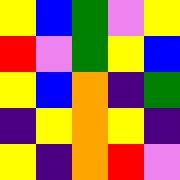[["yellow", "blue", "green", "violet", "yellow"], ["red", "violet", "green", "yellow", "blue"], ["yellow", "blue", "orange", "indigo", "green"], ["indigo", "yellow", "orange", "yellow", "indigo"], ["yellow", "indigo", "orange", "red", "violet"]]